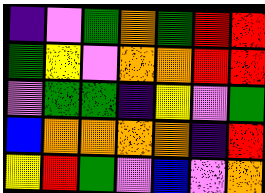[["indigo", "violet", "green", "orange", "green", "red", "red"], ["green", "yellow", "violet", "orange", "orange", "red", "red"], ["violet", "green", "green", "indigo", "yellow", "violet", "green"], ["blue", "orange", "orange", "orange", "orange", "indigo", "red"], ["yellow", "red", "green", "violet", "blue", "violet", "orange"]]